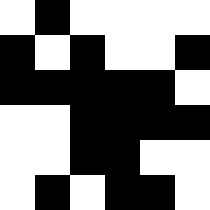[["white", "black", "white", "white", "white", "white"], ["black", "white", "black", "white", "white", "black"], ["black", "black", "black", "black", "black", "white"], ["white", "white", "black", "black", "black", "black"], ["white", "white", "black", "black", "white", "white"], ["white", "black", "white", "black", "black", "white"]]